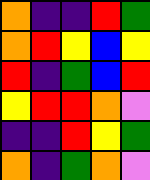[["orange", "indigo", "indigo", "red", "green"], ["orange", "red", "yellow", "blue", "yellow"], ["red", "indigo", "green", "blue", "red"], ["yellow", "red", "red", "orange", "violet"], ["indigo", "indigo", "red", "yellow", "green"], ["orange", "indigo", "green", "orange", "violet"]]